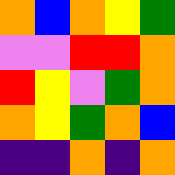[["orange", "blue", "orange", "yellow", "green"], ["violet", "violet", "red", "red", "orange"], ["red", "yellow", "violet", "green", "orange"], ["orange", "yellow", "green", "orange", "blue"], ["indigo", "indigo", "orange", "indigo", "orange"]]